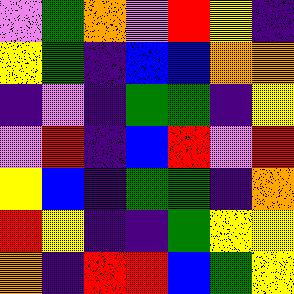[["violet", "green", "orange", "violet", "red", "yellow", "indigo"], ["yellow", "green", "indigo", "blue", "blue", "orange", "orange"], ["indigo", "violet", "indigo", "green", "green", "indigo", "yellow"], ["violet", "red", "indigo", "blue", "red", "violet", "red"], ["yellow", "blue", "indigo", "green", "green", "indigo", "orange"], ["red", "yellow", "indigo", "indigo", "green", "yellow", "yellow"], ["orange", "indigo", "red", "red", "blue", "green", "yellow"]]